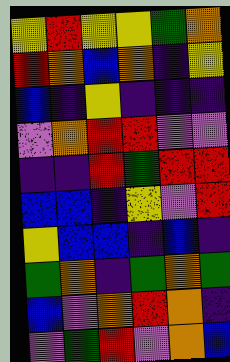[["yellow", "red", "yellow", "yellow", "green", "orange"], ["red", "orange", "blue", "orange", "indigo", "yellow"], ["blue", "indigo", "yellow", "indigo", "indigo", "indigo"], ["violet", "orange", "red", "red", "violet", "violet"], ["indigo", "indigo", "red", "green", "red", "red"], ["blue", "blue", "indigo", "yellow", "violet", "red"], ["yellow", "blue", "blue", "indigo", "blue", "indigo"], ["green", "orange", "indigo", "green", "orange", "green"], ["blue", "violet", "orange", "red", "orange", "indigo"], ["violet", "green", "red", "violet", "orange", "blue"]]